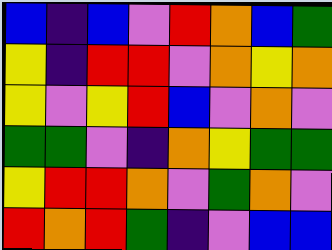[["blue", "indigo", "blue", "violet", "red", "orange", "blue", "green"], ["yellow", "indigo", "red", "red", "violet", "orange", "yellow", "orange"], ["yellow", "violet", "yellow", "red", "blue", "violet", "orange", "violet"], ["green", "green", "violet", "indigo", "orange", "yellow", "green", "green"], ["yellow", "red", "red", "orange", "violet", "green", "orange", "violet"], ["red", "orange", "red", "green", "indigo", "violet", "blue", "blue"]]